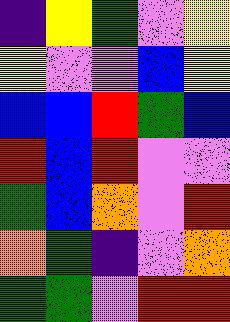[["indigo", "yellow", "green", "violet", "yellow"], ["yellow", "violet", "violet", "blue", "yellow"], ["blue", "blue", "red", "green", "blue"], ["red", "blue", "red", "violet", "violet"], ["green", "blue", "orange", "violet", "red"], ["orange", "green", "indigo", "violet", "orange"], ["green", "green", "violet", "red", "red"]]